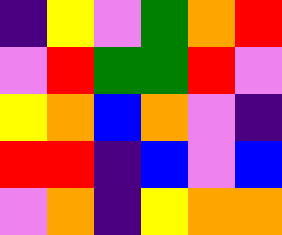[["indigo", "yellow", "violet", "green", "orange", "red"], ["violet", "red", "green", "green", "red", "violet"], ["yellow", "orange", "blue", "orange", "violet", "indigo"], ["red", "red", "indigo", "blue", "violet", "blue"], ["violet", "orange", "indigo", "yellow", "orange", "orange"]]